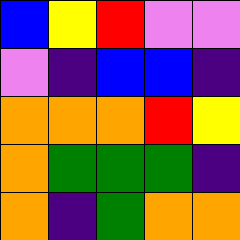[["blue", "yellow", "red", "violet", "violet"], ["violet", "indigo", "blue", "blue", "indigo"], ["orange", "orange", "orange", "red", "yellow"], ["orange", "green", "green", "green", "indigo"], ["orange", "indigo", "green", "orange", "orange"]]